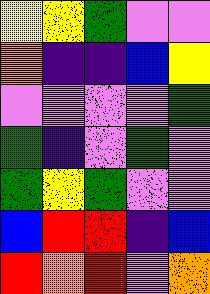[["yellow", "yellow", "green", "violet", "violet"], ["orange", "indigo", "indigo", "blue", "yellow"], ["violet", "violet", "violet", "violet", "green"], ["green", "indigo", "violet", "green", "violet"], ["green", "yellow", "green", "violet", "violet"], ["blue", "red", "red", "indigo", "blue"], ["red", "orange", "red", "violet", "orange"]]